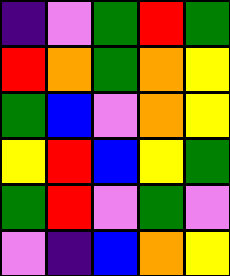[["indigo", "violet", "green", "red", "green"], ["red", "orange", "green", "orange", "yellow"], ["green", "blue", "violet", "orange", "yellow"], ["yellow", "red", "blue", "yellow", "green"], ["green", "red", "violet", "green", "violet"], ["violet", "indigo", "blue", "orange", "yellow"]]